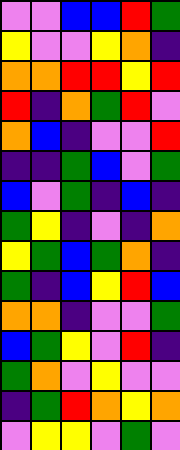[["violet", "violet", "blue", "blue", "red", "green"], ["yellow", "violet", "violet", "yellow", "orange", "indigo"], ["orange", "orange", "red", "red", "yellow", "red"], ["red", "indigo", "orange", "green", "red", "violet"], ["orange", "blue", "indigo", "violet", "violet", "red"], ["indigo", "indigo", "green", "blue", "violet", "green"], ["blue", "violet", "green", "indigo", "blue", "indigo"], ["green", "yellow", "indigo", "violet", "indigo", "orange"], ["yellow", "green", "blue", "green", "orange", "indigo"], ["green", "indigo", "blue", "yellow", "red", "blue"], ["orange", "orange", "indigo", "violet", "violet", "green"], ["blue", "green", "yellow", "violet", "red", "indigo"], ["green", "orange", "violet", "yellow", "violet", "violet"], ["indigo", "green", "red", "orange", "yellow", "orange"], ["violet", "yellow", "yellow", "violet", "green", "violet"]]